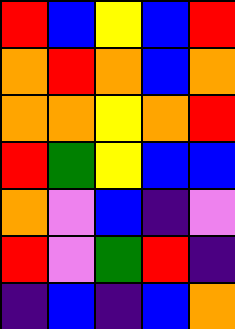[["red", "blue", "yellow", "blue", "red"], ["orange", "red", "orange", "blue", "orange"], ["orange", "orange", "yellow", "orange", "red"], ["red", "green", "yellow", "blue", "blue"], ["orange", "violet", "blue", "indigo", "violet"], ["red", "violet", "green", "red", "indigo"], ["indigo", "blue", "indigo", "blue", "orange"]]